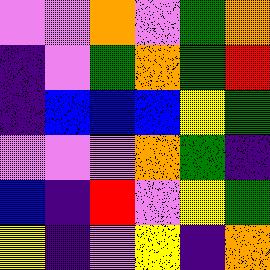[["violet", "violet", "orange", "violet", "green", "orange"], ["indigo", "violet", "green", "orange", "green", "red"], ["indigo", "blue", "blue", "blue", "yellow", "green"], ["violet", "violet", "violet", "orange", "green", "indigo"], ["blue", "indigo", "red", "violet", "yellow", "green"], ["yellow", "indigo", "violet", "yellow", "indigo", "orange"]]